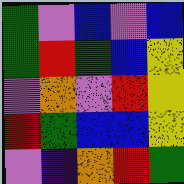[["green", "violet", "blue", "violet", "blue"], ["green", "red", "green", "blue", "yellow"], ["violet", "orange", "violet", "red", "yellow"], ["red", "green", "blue", "blue", "yellow"], ["violet", "indigo", "orange", "red", "green"]]